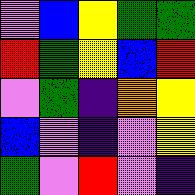[["violet", "blue", "yellow", "green", "green"], ["red", "green", "yellow", "blue", "red"], ["violet", "green", "indigo", "orange", "yellow"], ["blue", "violet", "indigo", "violet", "yellow"], ["green", "violet", "red", "violet", "indigo"]]